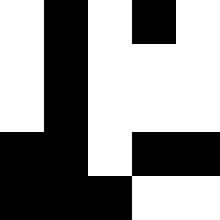[["white", "black", "white", "black", "white"], ["white", "black", "white", "white", "white"], ["white", "black", "white", "white", "white"], ["black", "black", "white", "black", "black"], ["black", "black", "black", "white", "white"]]